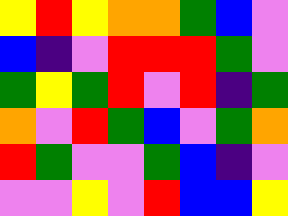[["yellow", "red", "yellow", "orange", "orange", "green", "blue", "violet"], ["blue", "indigo", "violet", "red", "red", "red", "green", "violet"], ["green", "yellow", "green", "red", "violet", "red", "indigo", "green"], ["orange", "violet", "red", "green", "blue", "violet", "green", "orange"], ["red", "green", "violet", "violet", "green", "blue", "indigo", "violet"], ["violet", "violet", "yellow", "violet", "red", "blue", "blue", "yellow"]]